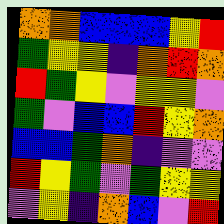[["orange", "orange", "blue", "blue", "blue", "yellow", "red"], ["green", "yellow", "yellow", "indigo", "orange", "red", "orange"], ["red", "green", "yellow", "violet", "yellow", "yellow", "violet"], ["green", "violet", "blue", "blue", "red", "yellow", "orange"], ["blue", "blue", "green", "orange", "indigo", "violet", "violet"], ["red", "yellow", "green", "violet", "green", "yellow", "yellow"], ["violet", "yellow", "indigo", "orange", "blue", "violet", "red"]]